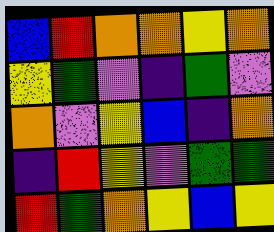[["blue", "red", "orange", "orange", "yellow", "orange"], ["yellow", "green", "violet", "indigo", "green", "violet"], ["orange", "violet", "yellow", "blue", "indigo", "orange"], ["indigo", "red", "yellow", "violet", "green", "green"], ["red", "green", "orange", "yellow", "blue", "yellow"]]